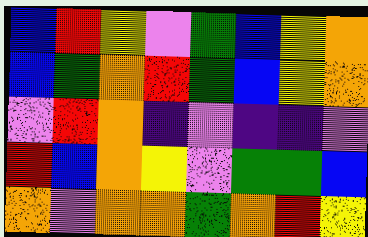[["blue", "red", "yellow", "violet", "green", "blue", "yellow", "orange"], ["blue", "green", "orange", "red", "green", "blue", "yellow", "orange"], ["violet", "red", "orange", "indigo", "violet", "indigo", "indigo", "violet"], ["red", "blue", "orange", "yellow", "violet", "green", "green", "blue"], ["orange", "violet", "orange", "orange", "green", "orange", "red", "yellow"]]